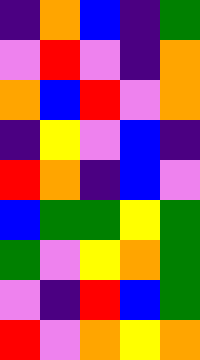[["indigo", "orange", "blue", "indigo", "green"], ["violet", "red", "violet", "indigo", "orange"], ["orange", "blue", "red", "violet", "orange"], ["indigo", "yellow", "violet", "blue", "indigo"], ["red", "orange", "indigo", "blue", "violet"], ["blue", "green", "green", "yellow", "green"], ["green", "violet", "yellow", "orange", "green"], ["violet", "indigo", "red", "blue", "green"], ["red", "violet", "orange", "yellow", "orange"]]